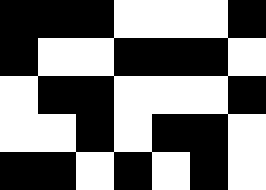[["black", "black", "black", "white", "white", "white", "black"], ["black", "white", "white", "black", "black", "black", "white"], ["white", "black", "black", "white", "white", "white", "black"], ["white", "white", "black", "white", "black", "black", "white"], ["black", "black", "white", "black", "white", "black", "white"]]